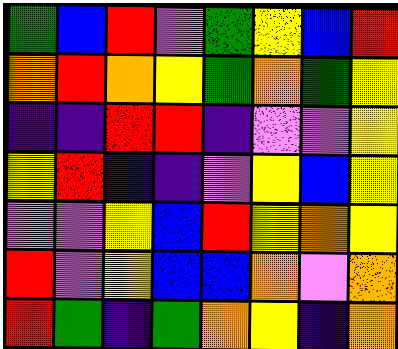[["green", "blue", "red", "violet", "green", "yellow", "blue", "red"], ["orange", "red", "orange", "yellow", "green", "orange", "green", "yellow"], ["indigo", "indigo", "red", "red", "indigo", "violet", "violet", "yellow"], ["yellow", "red", "indigo", "indigo", "violet", "yellow", "blue", "yellow"], ["violet", "violet", "yellow", "blue", "red", "yellow", "orange", "yellow"], ["red", "violet", "yellow", "blue", "blue", "orange", "violet", "orange"], ["red", "green", "indigo", "green", "orange", "yellow", "indigo", "orange"]]